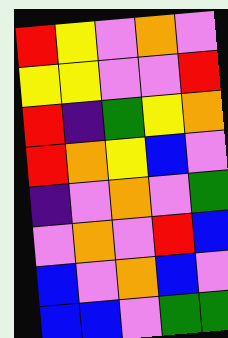[["red", "yellow", "violet", "orange", "violet"], ["yellow", "yellow", "violet", "violet", "red"], ["red", "indigo", "green", "yellow", "orange"], ["red", "orange", "yellow", "blue", "violet"], ["indigo", "violet", "orange", "violet", "green"], ["violet", "orange", "violet", "red", "blue"], ["blue", "violet", "orange", "blue", "violet"], ["blue", "blue", "violet", "green", "green"]]